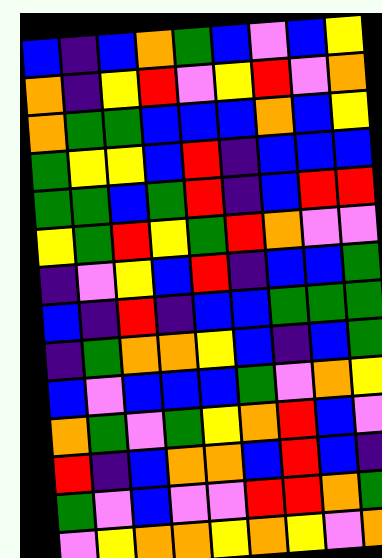[["blue", "indigo", "blue", "orange", "green", "blue", "violet", "blue", "yellow"], ["orange", "indigo", "yellow", "red", "violet", "yellow", "red", "violet", "orange"], ["orange", "green", "green", "blue", "blue", "blue", "orange", "blue", "yellow"], ["green", "yellow", "yellow", "blue", "red", "indigo", "blue", "blue", "blue"], ["green", "green", "blue", "green", "red", "indigo", "blue", "red", "red"], ["yellow", "green", "red", "yellow", "green", "red", "orange", "violet", "violet"], ["indigo", "violet", "yellow", "blue", "red", "indigo", "blue", "blue", "green"], ["blue", "indigo", "red", "indigo", "blue", "blue", "green", "green", "green"], ["indigo", "green", "orange", "orange", "yellow", "blue", "indigo", "blue", "green"], ["blue", "violet", "blue", "blue", "blue", "green", "violet", "orange", "yellow"], ["orange", "green", "violet", "green", "yellow", "orange", "red", "blue", "violet"], ["red", "indigo", "blue", "orange", "orange", "blue", "red", "blue", "indigo"], ["green", "violet", "blue", "violet", "violet", "red", "red", "orange", "green"], ["violet", "yellow", "orange", "orange", "yellow", "orange", "yellow", "violet", "orange"]]